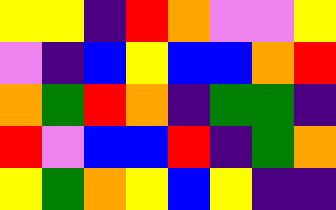[["yellow", "yellow", "indigo", "red", "orange", "violet", "violet", "yellow"], ["violet", "indigo", "blue", "yellow", "blue", "blue", "orange", "red"], ["orange", "green", "red", "orange", "indigo", "green", "green", "indigo"], ["red", "violet", "blue", "blue", "red", "indigo", "green", "orange"], ["yellow", "green", "orange", "yellow", "blue", "yellow", "indigo", "indigo"]]